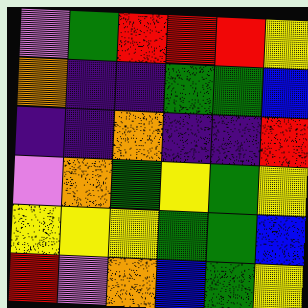[["violet", "green", "red", "red", "red", "yellow"], ["orange", "indigo", "indigo", "green", "green", "blue"], ["indigo", "indigo", "orange", "indigo", "indigo", "red"], ["violet", "orange", "green", "yellow", "green", "yellow"], ["yellow", "yellow", "yellow", "green", "green", "blue"], ["red", "violet", "orange", "blue", "green", "yellow"]]